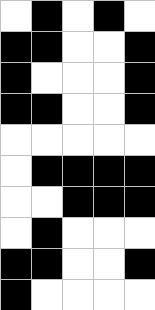[["white", "black", "white", "black", "white"], ["black", "black", "white", "white", "black"], ["black", "white", "white", "white", "black"], ["black", "black", "white", "white", "black"], ["white", "white", "white", "white", "white"], ["white", "black", "black", "black", "black"], ["white", "white", "black", "black", "black"], ["white", "black", "white", "white", "white"], ["black", "black", "white", "white", "black"], ["black", "white", "white", "white", "white"]]